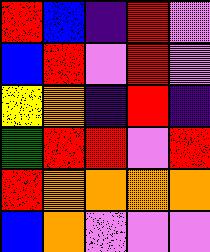[["red", "blue", "indigo", "red", "violet"], ["blue", "red", "violet", "red", "violet"], ["yellow", "orange", "indigo", "red", "indigo"], ["green", "red", "red", "violet", "red"], ["red", "orange", "orange", "orange", "orange"], ["blue", "orange", "violet", "violet", "violet"]]